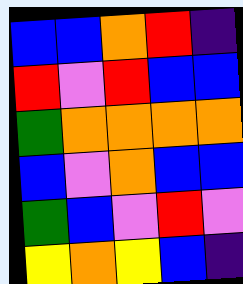[["blue", "blue", "orange", "red", "indigo"], ["red", "violet", "red", "blue", "blue"], ["green", "orange", "orange", "orange", "orange"], ["blue", "violet", "orange", "blue", "blue"], ["green", "blue", "violet", "red", "violet"], ["yellow", "orange", "yellow", "blue", "indigo"]]